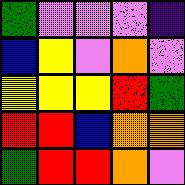[["green", "violet", "violet", "violet", "indigo"], ["blue", "yellow", "violet", "orange", "violet"], ["yellow", "yellow", "yellow", "red", "green"], ["red", "red", "blue", "orange", "orange"], ["green", "red", "red", "orange", "violet"]]